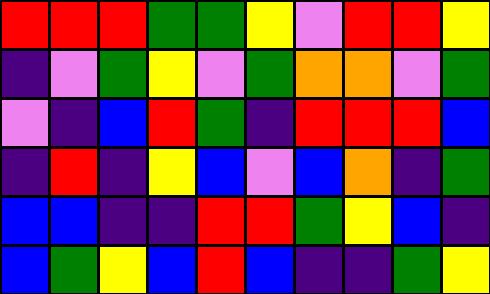[["red", "red", "red", "green", "green", "yellow", "violet", "red", "red", "yellow"], ["indigo", "violet", "green", "yellow", "violet", "green", "orange", "orange", "violet", "green"], ["violet", "indigo", "blue", "red", "green", "indigo", "red", "red", "red", "blue"], ["indigo", "red", "indigo", "yellow", "blue", "violet", "blue", "orange", "indigo", "green"], ["blue", "blue", "indigo", "indigo", "red", "red", "green", "yellow", "blue", "indigo"], ["blue", "green", "yellow", "blue", "red", "blue", "indigo", "indigo", "green", "yellow"]]